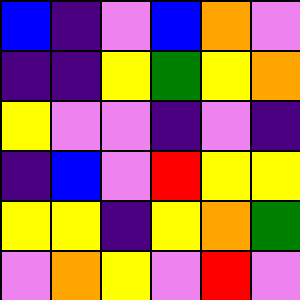[["blue", "indigo", "violet", "blue", "orange", "violet"], ["indigo", "indigo", "yellow", "green", "yellow", "orange"], ["yellow", "violet", "violet", "indigo", "violet", "indigo"], ["indigo", "blue", "violet", "red", "yellow", "yellow"], ["yellow", "yellow", "indigo", "yellow", "orange", "green"], ["violet", "orange", "yellow", "violet", "red", "violet"]]